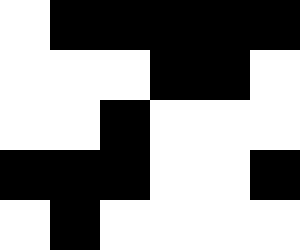[["white", "black", "black", "black", "black", "black"], ["white", "white", "white", "black", "black", "white"], ["white", "white", "black", "white", "white", "white"], ["black", "black", "black", "white", "white", "black"], ["white", "black", "white", "white", "white", "white"]]